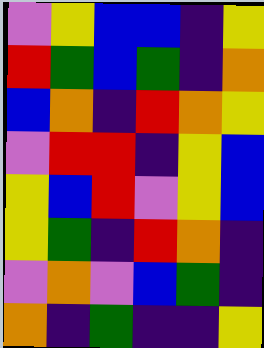[["violet", "yellow", "blue", "blue", "indigo", "yellow"], ["red", "green", "blue", "green", "indigo", "orange"], ["blue", "orange", "indigo", "red", "orange", "yellow"], ["violet", "red", "red", "indigo", "yellow", "blue"], ["yellow", "blue", "red", "violet", "yellow", "blue"], ["yellow", "green", "indigo", "red", "orange", "indigo"], ["violet", "orange", "violet", "blue", "green", "indigo"], ["orange", "indigo", "green", "indigo", "indigo", "yellow"]]